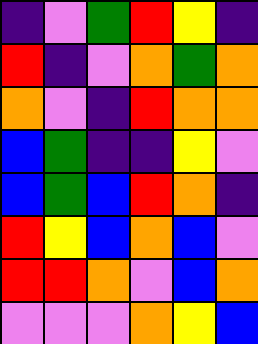[["indigo", "violet", "green", "red", "yellow", "indigo"], ["red", "indigo", "violet", "orange", "green", "orange"], ["orange", "violet", "indigo", "red", "orange", "orange"], ["blue", "green", "indigo", "indigo", "yellow", "violet"], ["blue", "green", "blue", "red", "orange", "indigo"], ["red", "yellow", "blue", "orange", "blue", "violet"], ["red", "red", "orange", "violet", "blue", "orange"], ["violet", "violet", "violet", "orange", "yellow", "blue"]]